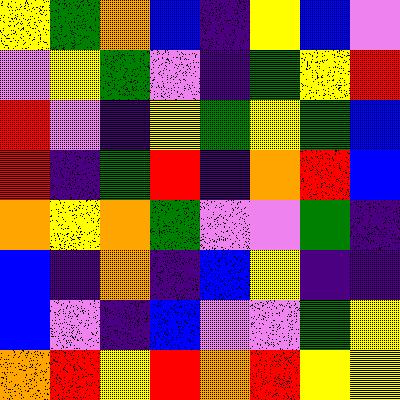[["yellow", "green", "orange", "blue", "indigo", "yellow", "blue", "violet"], ["violet", "yellow", "green", "violet", "indigo", "green", "yellow", "red"], ["red", "violet", "indigo", "yellow", "green", "yellow", "green", "blue"], ["red", "indigo", "green", "red", "indigo", "orange", "red", "blue"], ["orange", "yellow", "orange", "green", "violet", "violet", "green", "indigo"], ["blue", "indigo", "orange", "indigo", "blue", "yellow", "indigo", "indigo"], ["blue", "violet", "indigo", "blue", "violet", "violet", "green", "yellow"], ["orange", "red", "yellow", "red", "orange", "red", "yellow", "yellow"]]